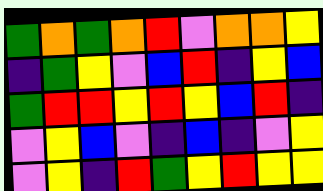[["green", "orange", "green", "orange", "red", "violet", "orange", "orange", "yellow"], ["indigo", "green", "yellow", "violet", "blue", "red", "indigo", "yellow", "blue"], ["green", "red", "red", "yellow", "red", "yellow", "blue", "red", "indigo"], ["violet", "yellow", "blue", "violet", "indigo", "blue", "indigo", "violet", "yellow"], ["violet", "yellow", "indigo", "red", "green", "yellow", "red", "yellow", "yellow"]]